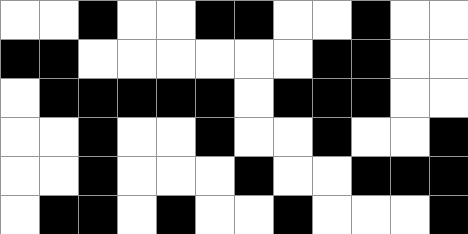[["white", "white", "black", "white", "white", "black", "black", "white", "white", "black", "white", "white"], ["black", "black", "white", "white", "white", "white", "white", "white", "black", "black", "white", "white"], ["white", "black", "black", "black", "black", "black", "white", "black", "black", "black", "white", "white"], ["white", "white", "black", "white", "white", "black", "white", "white", "black", "white", "white", "black"], ["white", "white", "black", "white", "white", "white", "black", "white", "white", "black", "black", "black"], ["white", "black", "black", "white", "black", "white", "white", "black", "white", "white", "white", "black"]]